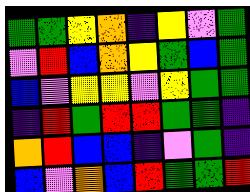[["green", "green", "yellow", "orange", "indigo", "yellow", "violet", "green"], ["violet", "red", "blue", "orange", "yellow", "green", "blue", "green"], ["blue", "violet", "yellow", "yellow", "violet", "yellow", "green", "green"], ["indigo", "red", "green", "red", "red", "green", "green", "indigo"], ["orange", "red", "blue", "blue", "indigo", "violet", "green", "indigo"], ["blue", "violet", "orange", "blue", "red", "green", "green", "red"]]